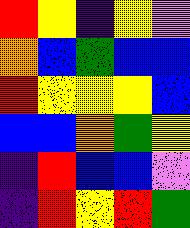[["red", "yellow", "indigo", "yellow", "violet"], ["orange", "blue", "green", "blue", "blue"], ["red", "yellow", "yellow", "yellow", "blue"], ["blue", "blue", "orange", "green", "yellow"], ["indigo", "red", "blue", "blue", "violet"], ["indigo", "red", "yellow", "red", "green"]]